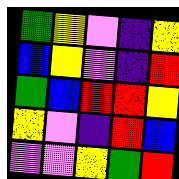[["green", "yellow", "violet", "indigo", "yellow"], ["blue", "yellow", "violet", "indigo", "red"], ["green", "blue", "red", "red", "yellow"], ["yellow", "violet", "indigo", "red", "blue"], ["violet", "violet", "yellow", "green", "red"]]